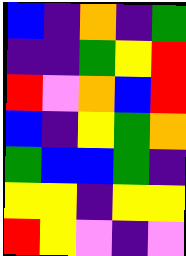[["blue", "indigo", "orange", "indigo", "green"], ["indigo", "indigo", "green", "yellow", "red"], ["red", "violet", "orange", "blue", "red"], ["blue", "indigo", "yellow", "green", "orange"], ["green", "blue", "blue", "green", "indigo"], ["yellow", "yellow", "indigo", "yellow", "yellow"], ["red", "yellow", "violet", "indigo", "violet"]]